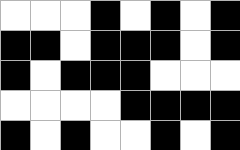[["white", "white", "white", "black", "white", "black", "white", "black"], ["black", "black", "white", "black", "black", "black", "white", "black"], ["black", "white", "black", "black", "black", "white", "white", "white"], ["white", "white", "white", "white", "black", "black", "black", "black"], ["black", "white", "black", "white", "white", "black", "white", "black"]]